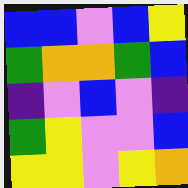[["blue", "blue", "violet", "blue", "yellow"], ["green", "orange", "orange", "green", "blue"], ["indigo", "violet", "blue", "violet", "indigo"], ["green", "yellow", "violet", "violet", "blue"], ["yellow", "yellow", "violet", "yellow", "orange"]]